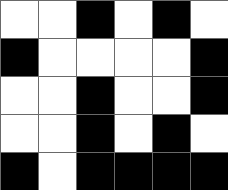[["white", "white", "black", "white", "black", "white"], ["black", "white", "white", "white", "white", "black"], ["white", "white", "black", "white", "white", "black"], ["white", "white", "black", "white", "black", "white"], ["black", "white", "black", "black", "black", "black"]]